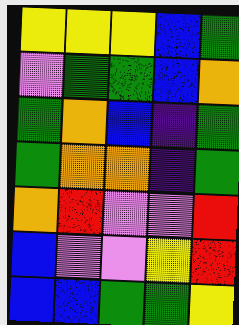[["yellow", "yellow", "yellow", "blue", "green"], ["violet", "green", "green", "blue", "orange"], ["green", "orange", "blue", "indigo", "green"], ["green", "orange", "orange", "indigo", "green"], ["orange", "red", "violet", "violet", "red"], ["blue", "violet", "violet", "yellow", "red"], ["blue", "blue", "green", "green", "yellow"]]